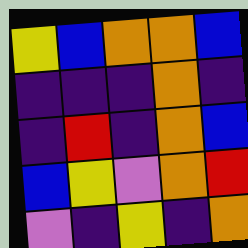[["yellow", "blue", "orange", "orange", "blue"], ["indigo", "indigo", "indigo", "orange", "indigo"], ["indigo", "red", "indigo", "orange", "blue"], ["blue", "yellow", "violet", "orange", "red"], ["violet", "indigo", "yellow", "indigo", "orange"]]